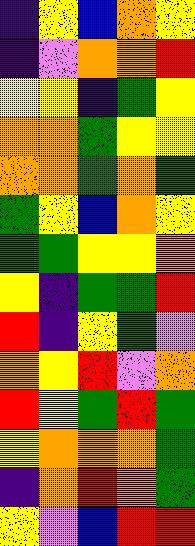[["indigo", "yellow", "blue", "orange", "yellow"], ["indigo", "violet", "orange", "orange", "red"], ["yellow", "yellow", "indigo", "green", "yellow"], ["orange", "orange", "green", "yellow", "yellow"], ["orange", "orange", "green", "orange", "green"], ["green", "yellow", "blue", "orange", "yellow"], ["green", "green", "yellow", "yellow", "orange"], ["yellow", "indigo", "green", "green", "red"], ["red", "indigo", "yellow", "green", "violet"], ["orange", "yellow", "red", "violet", "orange"], ["red", "yellow", "green", "red", "green"], ["yellow", "orange", "orange", "orange", "green"], ["indigo", "orange", "red", "orange", "green"], ["yellow", "violet", "blue", "red", "red"]]